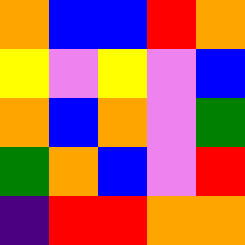[["orange", "blue", "blue", "red", "orange"], ["yellow", "violet", "yellow", "violet", "blue"], ["orange", "blue", "orange", "violet", "green"], ["green", "orange", "blue", "violet", "red"], ["indigo", "red", "red", "orange", "orange"]]